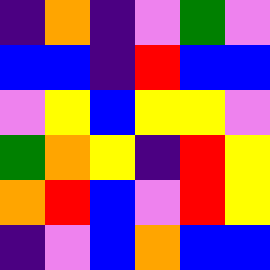[["indigo", "orange", "indigo", "violet", "green", "violet"], ["blue", "blue", "indigo", "red", "blue", "blue"], ["violet", "yellow", "blue", "yellow", "yellow", "violet"], ["green", "orange", "yellow", "indigo", "red", "yellow"], ["orange", "red", "blue", "violet", "red", "yellow"], ["indigo", "violet", "blue", "orange", "blue", "blue"]]